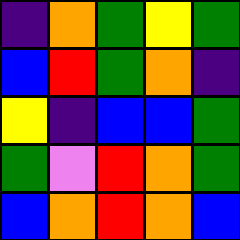[["indigo", "orange", "green", "yellow", "green"], ["blue", "red", "green", "orange", "indigo"], ["yellow", "indigo", "blue", "blue", "green"], ["green", "violet", "red", "orange", "green"], ["blue", "orange", "red", "orange", "blue"]]